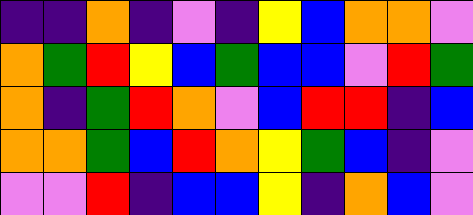[["indigo", "indigo", "orange", "indigo", "violet", "indigo", "yellow", "blue", "orange", "orange", "violet"], ["orange", "green", "red", "yellow", "blue", "green", "blue", "blue", "violet", "red", "green"], ["orange", "indigo", "green", "red", "orange", "violet", "blue", "red", "red", "indigo", "blue"], ["orange", "orange", "green", "blue", "red", "orange", "yellow", "green", "blue", "indigo", "violet"], ["violet", "violet", "red", "indigo", "blue", "blue", "yellow", "indigo", "orange", "blue", "violet"]]